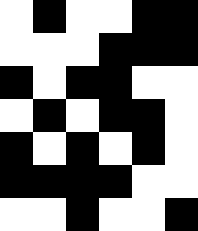[["white", "black", "white", "white", "black", "black"], ["white", "white", "white", "black", "black", "black"], ["black", "white", "black", "black", "white", "white"], ["white", "black", "white", "black", "black", "white"], ["black", "white", "black", "white", "black", "white"], ["black", "black", "black", "black", "white", "white"], ["white", "white", "black", "white", "white", "black"]]